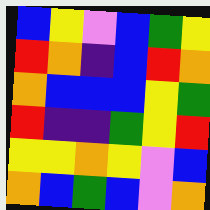[["blue", "yellow", "violet", "blue", "green", "yellow"], ["red", "orange", "indigo", "blue", "red", "orange"], ["orange", "blue", "blue", "blue", "yellow", "green"], ["red", "indigo", "indigo", "green", "yellow", "red"], ["yellow", "yellow", "orange", "yellow", "violet", "blue"], ["orange", "blue", "green", "blue", "violet", "orange"]]